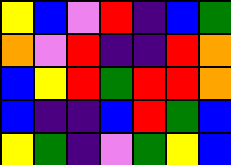[["yellow", "blue", "violet", "red", "indigo", "blue", "green"], ["orange", "violet", "red", "indigo", "indigo", "red", "orange"], ["blue", "yellow", "red", "green", "red", "red", "orange"], ["blue", "indigo", "indigo", "blue", "red", "green", "blue"], ["yellow", "green", "indigo", "violet", "green", "yellow", "blue"]]